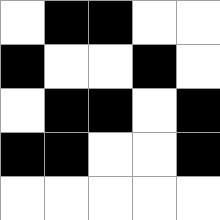[["white", "black", "black", "white", "white"], ["black", "white", "white", "black", "white"], ["white", "black", "black", "white", "black"], ["black", "black", "white", "white", "black"], ["white", "white", "white", "white", "white"]]